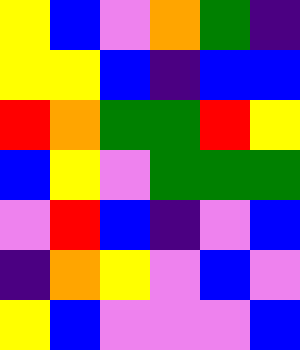[["yellow", "blue", "violet", "orange", "green", "indigo"], ["yellow", "yellow", "blue", "indigo", "blue", "blue"], ["red", "orange", "green", "green", "red", "yellow"], ["blue", "yellow", "violet", "green", "green", "green"], ["violet", "red", "blue", "indigo", "violet", "blue"], ["indigo", "orange", "yellow", "violet", "blue", "violet"], ["yellow", "blue", "violet", "violet", "violet", "blue"]]